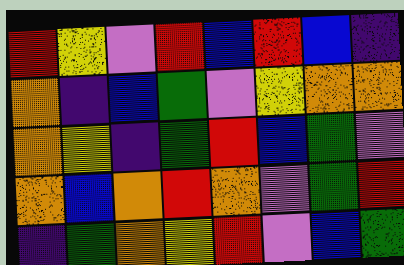[["red", "yellow", "violet", "red", "blue", "red", "blue", "indigo"], ["orange", "indigo", "blue", "green", "violet", "yellow", "orange", "orange"], ["orange", "yellow", "indigo", "green", "red", "blue", "green", "violet"], ["orange", "blue", "orange", "red", "orange", "violet", "green", "red"], ["indigo", "green", "orange", "yellow", "red", "violet", "blue", "green"]]